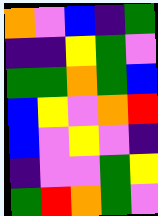[["orange", "violet", "blue", "indigo", "green"], ["indigo", "indigo", "yellow", "green", "violet"], ["green", "green", "orange", "green", "blue"], ["blue", "yellow", "violet", "orange", "red"], ["blue", "violet", "yellow", "violet", "indigo"], ["indigo", "violet", "violet", "green", "yellow"], ["green", "red", "orange", "green", "violet"]]